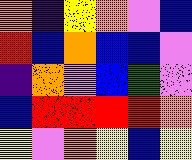[["orange", "indigo", "yellow", "orange", "violet", "blue"], ["red", "blue", "orange", "blue", "blue", "violet"], ["indigo", "orange", "violet", "blue", "green", "violet"], ["blue", "red", "red", "red", "red", "orange"], ["yellow", "violet", "orange", "yellow", "blue", "yellow"]]